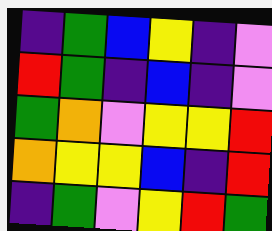[["indigo", "green", "blue", "yellow", "indigo", "violet"], ["red", "green", "indigo", "blue", "indigo", "violet"], ["green", "orange", "violet", "yellow", "yellow", "red"], ["orange", "yellow", "yellow", "blue", "indigo", "red"], ["indigo", "green", "violet", "yellow", "red", "green"]]